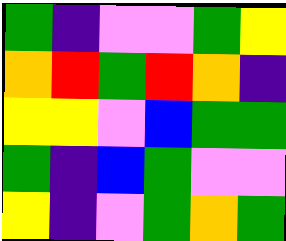[["green", "indigo", "violet", "violet", "green", "yellow"], ["orange", "red", "green", "red", "orange", "indigo"], ["yellow", "yellow", "violet", "blue", "green", "green"], ["green", "indigo", "blue", "green", "violet", "violet"], ["yellow", "indigo", "violet", "green", "orange", "green"]]